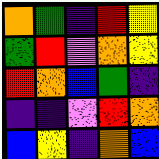[["orange", "green", "indigo", "red", "yellow"], ["green", "red", "violet", "orange", "yellow"], ["red", "orange", "blue", "green", "indigo"], ["indigo", "indigo", "violet", "red", "orange"], ["blue", "yellow", "indigo", "orange", "blue"]]